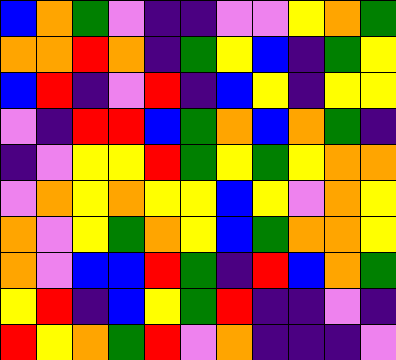[["blue", "orange", "green", "violet", "indigo", "indigo", "violet", "violet", "yellow", "orange", "green"], ["orange", "orange", "red", "orange", "indigo", "green", "yellow", "blue", "indigo", "green", "yellow"], ["blue", "red", "indigo", "violet", "red", "indigo", "blue", "yellow", "indigo", "yellow", "yellow"], ["violet", "indigo", "red", "red", "blue", "green", "orange", "blue", "orange", "green", "indigo"], ["indigo", "violet", "yellow", "yellow", "red", "green", "yellow", "green", "yellow", "orange", "orange"], ["violet", "orange", "yellow", "orange", "yellow", "yellow", "blue", "yellow", "violet", "orange", "yellow"], ["orange", "violet", "yellow", "green", "orange", "yellow", "blue", "green", "orange", "orange", "yellow"], ["orange", "violet", "blue", "blue", "red", "green", "indigo", "red", "blue", "orange", "green"], ["yellow", "red", "indigo", "blue", "yellow", "green", "red", "indigo", "indigo", "violet", "indigo"], ["red", "yellow", "orange", "green", "red", "violet", "orange", "indigo", "indigo", "indigo", "violet"]]